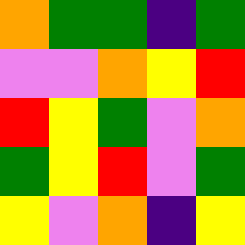[["orange", "green", "green", "indigo", "green"], ["violet", "violet", "orange", "yellow", "red"], ["red", "yellow", "green", "violet", "orange"], ["green", "yellow", "red", "violet", "green"], ["yellow", "violet", "orange", "indigo", "yellow"]]